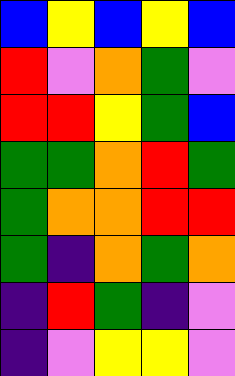[["blue", "yellow", "blue", "yellow", "blue"], ["red", "violet", "orange", "green", "violet"], ["red", "red", "yellow", "green", "blue"], ["green", "green", "orange", "red", "green"], ["green", "orange", "orange", "red", "red"], ["green", "indigo", "orange", "green", "orange"], ["indigo", "red", "green", "indigo", "violet"], ["indigo", "violet", "yellow", "yellow", "violet"]]